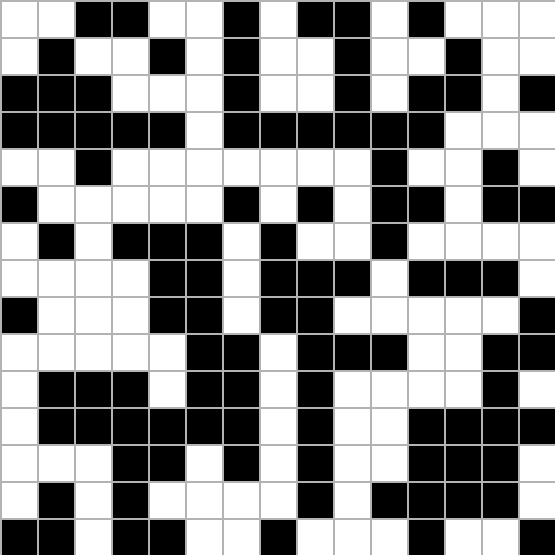[["white", "white", "black", "black", "white", "white", "black", "white", "black", "black", "white", "black", "white", "white", "white"], ["white", "black", "white", "white", "black", "white", "black", "white", "white", "black", "white", "white", "black", "white", "white"], ["black", "black", "black", "white", "white", "white", "black", "white", "white", "black", "white", "black", "black", "white", "black"], ["black", "black", "black", "black", "black", "white", "black", "black", "black", "black", "black", "black", "white", "white", "white"], ["white", "white", "black", "white", "white", "white", "white", "white", "white", "white", "black", "white", "white", "black", "white"], ["black", "white", "white", "white", "white", "white", "black", "white", "black", "white", "black", "black", "white", "black", "black"], ["white", "black", "white", "black", "black", "black", "white", "black", "white", "white", "black", "white", "white", "white", "white"], ["white", "white", "white", "white", "black", "black", "white", "black", "black", "black", "white", "black", "black", "black", "white"], ["black", "white", "white", "white", "black", "black", "white", "black", "black", "white", "white", "white", "white", "white", "black"], ["white", "white", "white", "white", "white", "black", "black", "white", "black", "black", "black", "white", "white", "black", "black"], ["white", "black", "black", "black", "white", "black", "black", "white", "black", "white", "white", "white", "white", "black", "white"], ["white", "black", "black", "black", "black", "black", "black", "white", "black", "white", "white", "black", "black", "black", "black"], ["white", "white", "white", "black", "black", "white", "black", "white", "black", "white", "white", "black", "black", "black", "white"], ["white", "black", "white", "black", "white", "white", "white", "white", "black", "white", "black", "black", "black", "black", "white"], ["black", "black", "white", "black", "black", "white", "white", "black", "white", "white", "white", "black", "white", "white", "black"]]